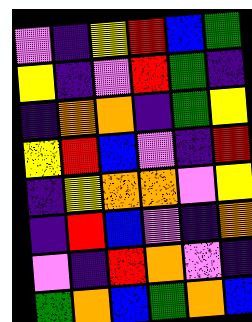[["violet", "indigo", "yellow", "red", "blue", "green"], ["yellow", "indigo", "violet", "red", "green", "indigo"], ["indigo", "orange", "orange", "indigo", "green", "yellow"], ["yellow", "red", "blue", "violet", "indigo", "red"], ["indigo", "yellow", "orange", "orange", "violet", "yellow"], ["indigo", "red", "blue", "violet", "indigo", "orange"], ["violet", "indigo", "red", "orange", "violet", "indigo"], ["green", "orange", "blue", "green", "orange", "blue"]]